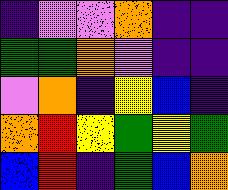[["indigo", "violet", "violet", "orange", "indigo", "indigo"], ["green", "green", "orange", "violet", "indigo", "indigo"], ["violet", "orange", "indigo", "yellow", "blue", "indigo"], ["orange", "red", "yellow", "green", "yellow", "green"], ["blue", "red", "indigo", "green", "blue", "orange"]]